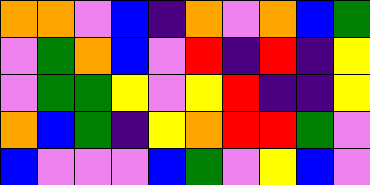[["orange", "orange", "violet", "blue", "indigo", "orange", "violet", "orange", "blue", "green"], ["violet", "green", "orange", "blue", "violet", "red", "indigo", "red", "indigo", "yellow"], ["violet", "green", "green", "yellow", "violet", "yellow", "red", "indigo", "indigo", "yellow"], ["orange", "blue", "green", "indigo", "yellow", "orange", "red", "red", "green", "violet"], ["blue", "violet", "violet", "violet", "blue", "green", "violet", "yellow", "blue", "violet"]]